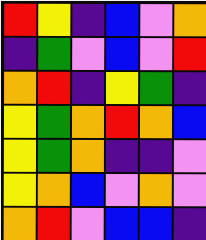[["red", "yellow", "indigo", "blue", "violet", "orange"], ["indigo", "green", "violet", "blue", "violet", "red"], ["orange", "red", "indigo", "yellow", "green", "indigo"], ["yellow", "green", "orange", "red", "orange", "blue"], ["yellow", "green", "orange", "indigo", "indigo", "violet"], ["yellow", "orange", "blue", "violet", "orange", "violet"], ["orange", "red", "violet", "blue", "blue", "indigo"]]